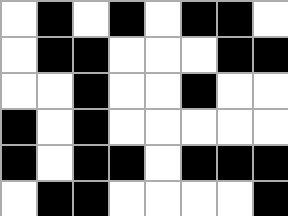[["white", "black", "white", "black", "white", "black", "black", "white"], ["white", "black", "black", "white", "white", "white", "black", "black"], ["white", "white", "black", "white", "white", "black", "white", "white"], ["black", "white", "black", "white", "white", "white", "white", "white"], ["black", "white", "black", "black", "white", "black", "black", "black"], ["white", "black", "black", "white", "white", "white", "white", "black"]]